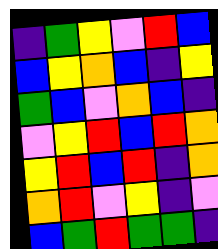[["indigo", "green", "yellow", "violet", "red", "blue"], ["blue", "yellow", "orange", "blue", "indigo", "yellow"], ["green", "blue", "violet", "orange", "blue", "indigo"], ["violet", "yellow", "red", "blue", "red", "orange"], ["yellow", "red", "blue", "red", "indigo", "orange"], ["orange", "red", "violet", "yellow", "indigo", "violet"], ["blue", "green", "red", "green", "green", "indigo"]]